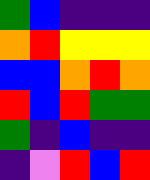[["green", "blue", "indigo", "indigo", "indigo"], ["orange", "red", "yellow", "yellow", "yellow"], ["blue", "blue", "orange", "red", "orange"], ["red", "blue", "red", "green", "green"], ["green", "indigo", "blue", "indigo", "indigo"], ["indigo", "violet", "red", "blue", "red"]]